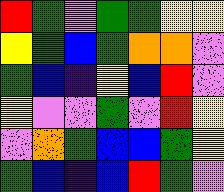[["red", "green", "violet", "green", "green", "yellow", "yellow"], ["yellow", "green", "blue", "green", "orange", "orange", "violet"], ["green", "blue", "indigo", "yellow", "blue", "red", "violet"], ["yellow", "violet", "violet", "green", "violet", "red", "yellow"], ["violet", "orange", "green", "blue", "blue", "green", "yellow"], ["green", "blue", "indigo", "blue", "red", "green", "violet"]]